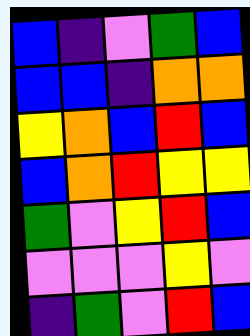[["blue", "indigo", "violet", "green", "blue"], ["blue", "blue", "indigo", "orange", "orange"], ["yellow", "orange", "blue", "red", "blue"], ["blue", "orange", "red", "yellow", "yellow"], ["green", "violet", "yellow", "red", "blue"], ["violet", "violet", "violet", "yellow", "violet"], ["indigo", "green", "violet", "red", "blue"]]